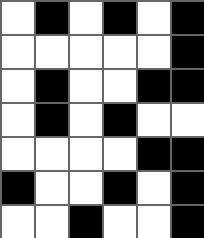[["white", "black", "white", "black", "white", "black"], ["white", "white", "white", "white", "white", "black"], ["white", "black", "white", "white", "black", "black"], ["white", "black", "white", "black", "white", "white"], ["white", "white", "white", "white", "black", "black"], ["black", "white", "white", "black", "white", "black"], ["white", "white", "black", "white", "white", "black"]]